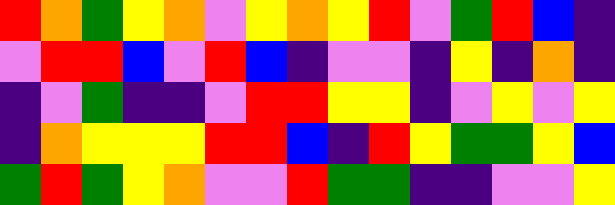[["red", "orange", "green", "yellow", "orange", "violet", "yellow", "orange", "yellow", "red", "violet", "green", "red", "blue", "indigo"], ["violet", "red", "red", "blue", "violet", "red", "blue", "indigo", "violet", "violet", "indigo", "yellow", "indigo", "orange", "indigo"], ["indigo", "violet", "green", "indigo", "indigo", "violet", "red", "red", "yellow", "yellow", "indigo", "violet", "yellow", "violet", "yellow"], ["indigo", "orange", "yellow", "yellow", "yellow", "red", "red", "blue", "indigo", "red", "yellow", "green", "green", "yellow", "blue"], ["green", "red", "green", "yellow", "orange", "violet", "violet", "red", "green", "green", "indigo", "indigo", "violet", "violet", "yellow"]]